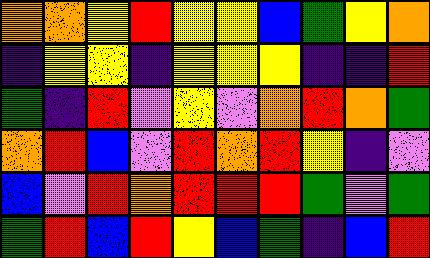[["orange", "orange", "yellow", "red", "yellow", "yellow", "blue", "green", "yellow", "orange"], ["indigo", "yellow", "yellow", "indigo", "yellow", "yellow", "yellow", "indigo", "indigo", "red"], ["green", "indigo", "red", "violet", "yellow", "violet", "orange", "red", "orange", "green"], ["orange", "red", "blue", "violet", "red", "orange", "red", "yellow", "indigo", "violet"], ["blue", "violet", "red", "orange", "red", "red", "red", "green", "violet", "green"], ["green", "red", "blue", "red", "yellow", "blue", "green", "indigo", "blue", "red"]]